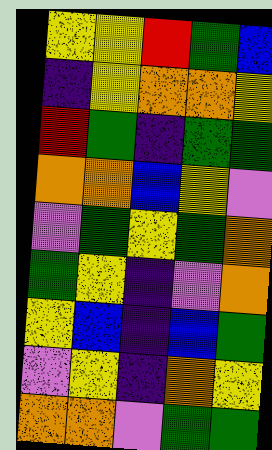[["yellow", "yellow", "red", "green", "blue"], ["indigo", "yellow", "orange", "orange", "yellow"], ["red", "green", "indigo", "green", "green"], ["orange", "orange", "blue", "yellow", "violet"], ["violet", "green", "yellow", "green", "orange"], ["green", "yellow", "indigo", "violet", "orange"], ["yellow", "blue", "indigo", "blue", "green"], ["violet", "yellow", "indigo", "orange", "yellow"], ["orange", "orange", "violet", "green", "green"]]